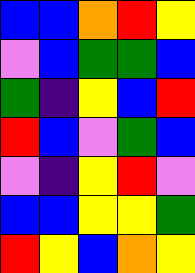[["blue", "blue", "orange", "red", "yellow"], ["violet", "blue", "green", "green", "blue"], ["green", "indigo", "yellow", "blue", "red"], ["red", "blue", "violet", "green", "blue"], ["violet", "indigo", "yellow", "red", "violet"], ["blue", "blue", "yellow", "yellow", "green"], ["red", "yellow", "blue", "orange", "yellow"]]